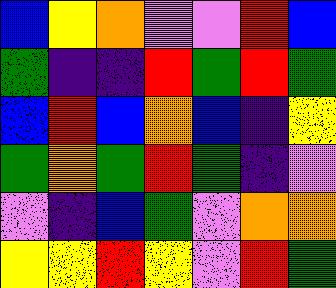[["blue", "yellow", "orange", "violet", "violet", "red", "blue"], ["green", "indigo", "indigo", "red", "green", "red", "green"], ["blue", "red", "blue", "orange", "blue", "indigo", "yellow"], ["green", "orange", "green", "red", "green", "indigo", "violet"], ["violet", "indigo", "blue", "green", "violet", "orange", "orange"], ["yellow", "yellow", "red", "yellow", "violet", "red", "green"]]